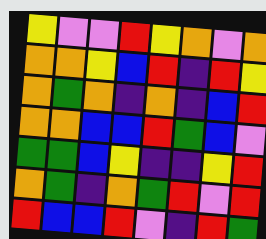[["yellow", "violet", "violet", "red", "yellow", "orange", "violet", "orange"], ["orange", "orange", "yellow", "blue", "red", "indigo", "red", "yellow"], ["orange", "green", "orange", "indigo", "orange", "indigo", "blue", "red"], ["orange", "orange", "blue", "blue", "red", "green", "blue", "violet"], ["green", "green", "blue", "yellow", "indigo", "indigo", "yellow", "red"], ["orange", "green", "indigo", "orange", "green", "red", "violet", "red"], ["red", "blue", "blue", "red", "violet", "indigo", "red", "green"]]